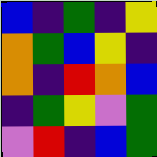[["blue", "indigo", "green", "indigo", "yellow"], ["orange", "green", "blue", "yellow", "indigo"], ["orange", "indigo", "red", "orange", "blue"], ["indigo", "green", "yellow", "violet", "green"], ["violet", "red", "indigo", "blue", "green"]]